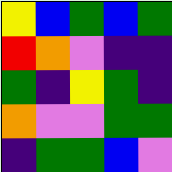[["yellow", "blue", "green", "blue", "green"], ["red", "orange", "violet", "indigo", "indigo"], ["green", "indigo", "yellow", "green", "indigo"], ["orange", "violet", "violet", "green", "green"], ["indigo", "green", "green", "blue", "violet"]]